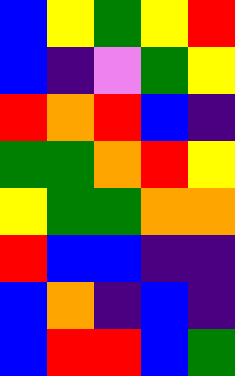[["blue", "yellow", "green", "yellow", "red"], ["blue", "indigo", "violet", "green", "yellow"], ["red", "orange", "red", "blue", "indigo"], ["green", "green", "orange", "red", "yellow"], ["yellow", "green", "green", "orange", "orange"], ["red", "blue", "blue", "indigo", "indigo"], ["blue", "orange", "indigo", "blue", "indigo"], ["blue", "red", "red", "blue", "green"]]